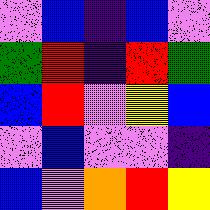[["violet", "blue", "indigo", "blue", "violet"], ["green", "red", "indigo", "red", "green"], ["blue", "red", "violet", "yellow", "blue"], ["violet", "blue", "violet", "violet", "indigo"], ["blue", "violet", "orange", "red", "yellow"]]